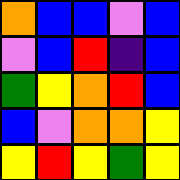[["orange", "blue", "blue", "violet", "blue"], ["violet", "blue", "red", "indigo", "blue"], ["green", "yellow", "orange", "red", "blue"], ["blue", "violet", "orange", "orange", "yellow"], ["yellow", "red", "yellow", "green", "yellow"]]